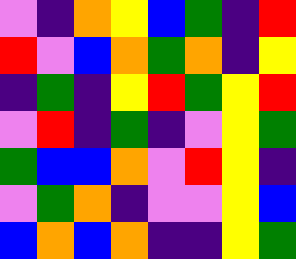[["violet", "indigo", "orange", "yellow", "blue", "green", "indigo", "red"], ["red", "violet", "blue", "orange", "green", "orange", "indigo", "yellow"], ["indigo", "green", "indigo", "yellow", "red", "green", "yellow", "red"], ["violet", "red", "indigo", "green", "indigo", "violet", "yellow", "green"], ["green", "blue", "blue", "orange", "violet", "red", "yellow", "indigo"], ["violet", "green", "orange", "indigo", "violet", "violet", "yellow", "blue"], ["blue", "orange", "blue", "orange", "indigo", "indigo", "yellow", "green"]]